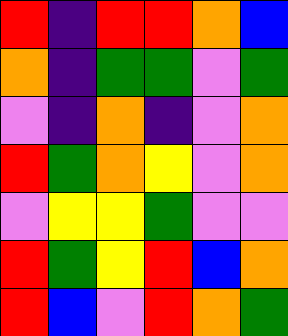[["red", "indigo", "red", "red", "orange", "blue"], ["orange", "indigo", "green", "green", "violet", "green"], ["violet", "indigo", "orange", "indigo", "violet", "orange"], ["red", "green", "orange", "yellow", "violet", "orange"], ["violet", "yellow", "yellow", "green", "violet", "violet"], ["red", "green", "yellow", "red", "blue", "orange"], ["red", "blue", "violet", "red", "orange", "green"]]